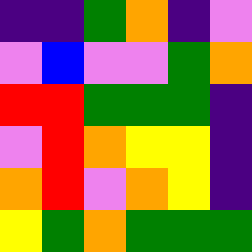[["indigo", "indigo", "green", "orange", "indigo", "violet"], ["violet", "blue", "violet", "violet", "green", "orange"], ["red", "red", "green", "green", "green", "indigo"], ["violet", "red", "orange", "yellow", "yellow", "indigo"], ["orange", "red", "violet", "orange", "yellow", "indigo"], ["yellow", "green", "orange", "green", "green", "green"]]